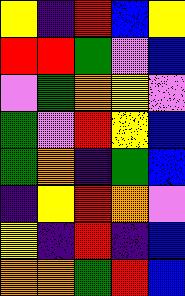[["yellow", "indigo", "red", "blue", "yellow"], ["red", "red", "green", "violet", "blue"], ["violet", "green", "orange", "yellow", "violet"], ["green", "violet", "red", "yellow", "blue"], ["green", "orange", "indigo", "green", "blue"], ["indigo", "yellow", "red", "orange", "violet"], ["yellow", "indigo", "red", "indigo", "blue"], ["orange", "orange", "green", "red", "blue"]]